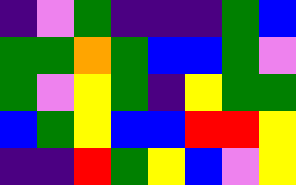[["indigo", "violet", "green", "indigo", "indigo", "indigo", "green", "blue"], ["green", "green", "orange", "green", "blue", "blue", "green", "violet"], ["green", "violet", "yellow", "green", "indigo", "yellow", "green", "green"], ["blue", "green", "yellow", "blue", "blue", "red", "red", "yellow"], ["indigo", "indigo", "red", "green", "yellow", "blue", "violet", "yellow"]]